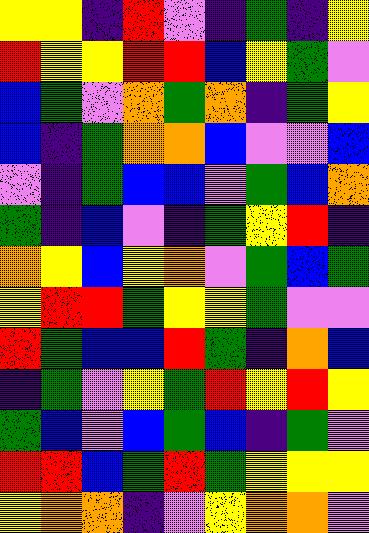[["yellow", "yellow", "indigo", "red", "violet", "indigo", "green", "indigo", "yellow"], ["red", "yellow", "yellow", "red", "red", "blue", "yellow", "green", "violet"], ["blue", "green", "violet", "orange", "green", "orange", "indigo", "green", "yellow"], ["blue", "indigo", "green", "orange", "orange", "blue", "violet", "violet", "blue"], ["violet", "indigo", "green", "blue", "blue", "violet", "green", "blue", "orange"], ["green", "indigo", "blue", "violet", "indigo", "green", "yellow", "red", "indigo"], ["orange", "yellow", "blue", "yellow", "orange", "violet", "green", "blue", "green"], ["yellow", "red", "red", "green", "yellow", "yellow", "green", "violet", "violet"], ["red", "green", "blue", "blue", "red", "green", "indigo", "orange", "blue"], ["indigo", "green", "violet", "yellow", "green", "red", "yellow", "red", "yellow"], ["green", "blue", "violet", "blue", "green", "blue", "indigo", "green", "violet"], ["red", "red", "blue", "green", "red", "green", "yellow", "yellow", "yellow"], ["yellow", "orange", "orange", "indigo", "violet", "yellow", "orange", "orange", "violet"]]